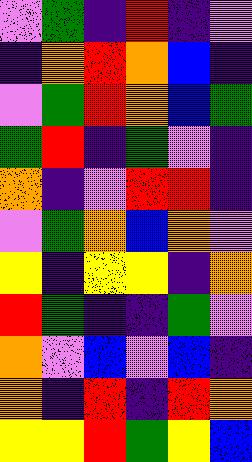[["violet", "green", "indigo", "red", "indigo", "violet"], ["indigo", "orange", "red", "orange", "blue", "indigo"], ["violet", "green", "red", "orange", "blue", "green"], ["green", "red", "indigo", "green", "violet", "indigo"], ["orange", "indigo", "violet", "red", "red", "indigo"], ["violet", "green", "orange", "blue", "orange", "violet"], ["yellow", "indigo", "yellow", "yellow", "indigo", "orange"], ["red", "green", "indigo", "indigo", "green", "violet"], ["orange", "violet", "blue", "violet", "blue", "indigo"], ["orange", "indigo", "red", "indigo", "red", "orange"], ["yellow", "yellow", "red", "green", "yellow", "blue"]]